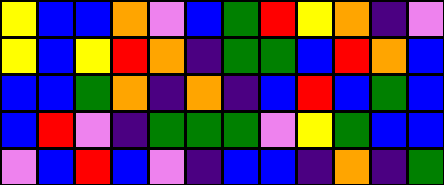[["yellow", "blue", "blue", "orange", "violet", "blue", "green", "red", "yellow", "orange", "indigo", "violet"], ["yellow", "blue", "yellow", "red", "orange", "indigo", "green", "green", "blue", "red", "orange", "blue"], ["blue", "blue", "green", "orange", "indigo", "orange", "indigo", "blue", "red", "blue", "green", "blue"], ["blue", "red", "violet", "indigo", "green", "green", "green", "violet", "yellow", "green", "blue", "blue"], ["violet", "blue", "red", "blue", "violet", "indigo", "blue", "blue", "indigo", "orange", "indigo", "green"]]